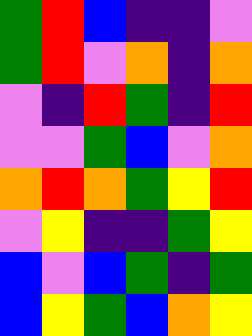[["green", "red", "blue", "indigo", "indigo", "violet"], ["green", "red", "violet", "orange", "indigo", "orange"], ["violet", "indigo", "red", "green", "indigo", "red"], ["violet", "violet", "green", "blue", "violet", "orange"], ["orange", "red", "orange", "green", "yellow", "red"], ["violet", "yellow", "indigo", "indigo", "green", "yellow"], ["blue", "violet", "blue", "green", "indigo", "green"], ["blue", "yellow", "green", "blue", "orange", "yellow"]]